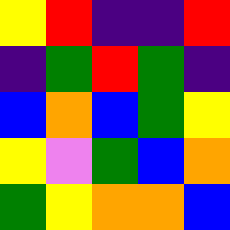[["yellow", "red", "indigo", "indigo", "red"], ["indigo", "green", "red", "green", "indigo"], ["blue", "orange", "blue", "green", "yellow"], ["yellow", "violet", "green", "blue", "orange"], ["green", "yellow", "orange", "orange", "blue"]]